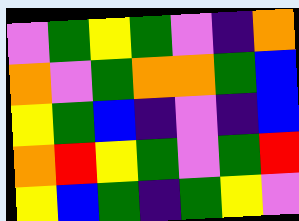[["violet", "green", "yellow", "green", "violet", "indigo", "orange"], ["orange", "violet", "green", "orange", "orange", "green", "blue"], ["yellow", "green", "blue", "indigo", "violet", "indigo", "blue"], ["orange", "red", "yellow", "green", "violet", "green", "red"], ["yellow", "blue", "green", "indigo", "green", "yellow", "violet"]]